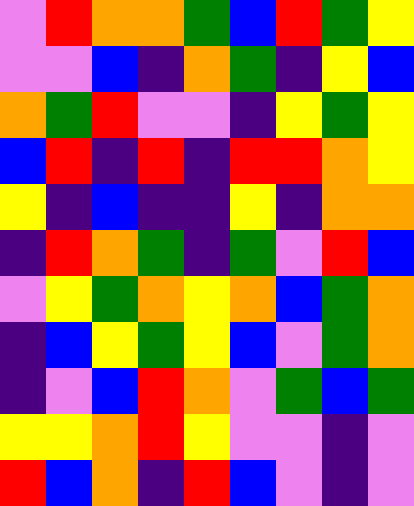[["violet", "red", "orange", "orange", "green", "blue", "red", "green", "yellow"], ["violet", "violet", "blue", "indigo", "orange", "green", "indigo", "yellow", "blue"], ["orange", "green", "red", "violet", "violet", "indigo", "yellow", "green", "yellow"], ["blue", "red", "indigo", "red", "indigo", "red", "red", "orange", "yellow"], ["yellow", "indigo", "blue", "indigo", "indigo", "yellow", "indigo", "orange", "orange"], ["indigo", "red", "orange", "green", "indigo", "green", "violet", "red", "blue"], ["violet", "yellow", "green", "orange", "yellow", "orange", "blue", "green", "orange"], ["indigo", "blue", "yellow", "green", "yellow", "blue", "violet", "green", "orange"], ["indigo", "violet", "blue", "red", "orange", "violet", "green", "blue", "green"], ["yellow", "yellow", "orange", "red", "yellow", "violet", "violet", "indigo", "violet"], ["red", "blue", "orange", "indigo", "red", "blue", "violet", "indigo", "violet"]]